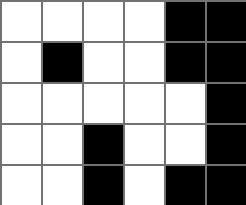[["white", "white", "white", "white", "black", "black"], ["white", "black", "white", "white", "black", "black"], ["white", "white", "white", "white", "white", "black"], ["white", "white", "black", "white", "white", "black"], ["white", "white", "black", "white", "black", "black"]]